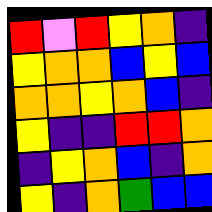[["red", "violet", "red", "yellow", "orange", "indigo"], ["yellow", "orange", "orange", "blue", "yellow", "blue"], ["orange", "orange", "yellow", "orange", "blue", "indigo"], ["yellow", "indigo", "indigo", "red", "red", "orange"], ["indigo", "yellow", "orange", "blue", "indigo", "orange"], ["yellow", "indigo", "orange", "green", "blue", "blue"]]